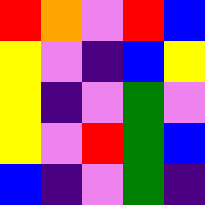[["red", "orange", "violet", "red", "blue"], ["yellow", "violet", "indigo", "blue", "yellow"], ["yellow", "indigo", "violet", "green", "violet"], ["yellow", "violet", "red", "green", "blue"], ["blue", "indigo", "violet", "green", "indigo"]]